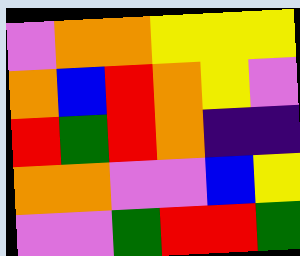[["violet", "orange", "orange", "yellow", "yellow", "yellow"], ["orange", "blue", "red", "orange", "yellow", "violet"], ["red", "green", "red", "orange", "indigo", "indigo"], ["orange", "orange", "violet", "violet", "blue", "yellow"], ["violet", "violet", "green", "red", "red", "green"]]